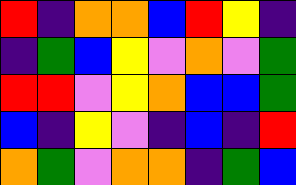[["red", "indigo", "orange", "orange", "blue", "red", "yellow", "indigo"], ["indigo", "green", "blue", "yellow", "violet", "orange", "violet", "green"], ["red", "red", "violet", "yellow", "orange", "blue", "blue", "green"], ["blue", "indigo", "yellow", "violet", "indigo", "blue", "indigo", "red"], ["orange", "green", "violet", "orange", "orange", "indigo", "green", "blue"]]